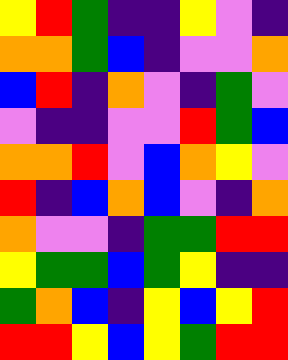[["yellow", "red", "green", "indigo", "indigo", "yellow", "violet", "indigo"], ["orange", "orange", "green", "blue", "indigo", "violet", "violet", "orange"], ["blue", "red", "indigo", "orange", "violet", "indigo", "green", "violet"], ["violet", "indigo", "indigo", "violet", "violet", "red", "green", "blue"], ["orange", "orange", "red", "violet", "blue", "orange", "yellow", "violet"], ["red", "indigo", "blue", "orange", "blue", "violet", "indigo", "orange"], ["orange", "violet", "violet", "indigo", "green", "green", "red", "red"], ["yellow", "green", "green", "blue", "green", "yellow", "indigo", "indigo"], ["green", "orange", "blue", "indigo", "yellow", "blue", "yellow", "red"], ["red", "red", "yellow", "blue", "yellow", "green", "red", "red"]]